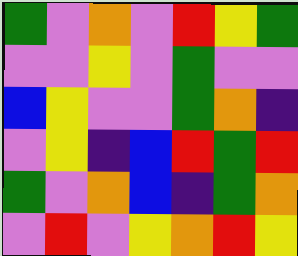[["green", "violet", "orange", "violet", "red", "yellow", "green"], ["violet", "violet", "yellow", "violet", "green", "violet", "violet"], ["blue", "yellow", "violet", "violet", "green", "orange", "indigo"], ["violet", "yellow", "indigo", "blue", "red", "green", "red"], ["green", "violet", "orange", "blue", "indigo", "green", "orange"], ["violet", "red", "violet", "yellow", "orange", "red", "yellow"]]